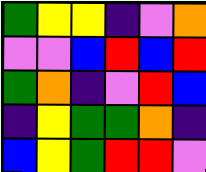[["green", "yellow", "yellow", "indigo", "violet", "orange"], ["violet", "violet", "blue", "red", "blue", "red"], ["green", "orange", "indigo", "violet", "red", "blue"], ["indigo", "yellow", "green", "green", "orange", "indigo"], ["blue", "yellow", "green", "red", "red", "violet"]]